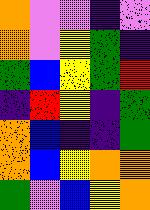[["orange", "violet", "violet", "indigo", "violet"], ["orange", "violet", "yellow", "green", "indigo"], ["green", "blue", "yellow", "green", "red"], ["indigo", "red", "yellow", "indigo", "green"], ["orange", "blue", "indigo", "indigo", "green"], ["orange", "blue", "yellow", "orange", "orange"], ["green", "violet", "blue", "yellow", "orange"]]